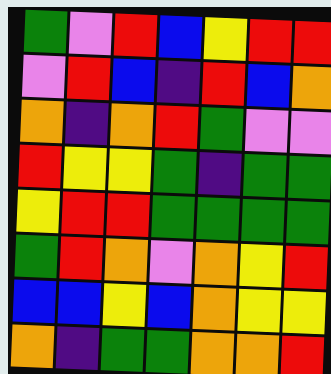[["green", "violet", "red", "blue", "yellow", "red", "red"], ["violet", "red", "blue", "indigo", "red", "blue", "orange"], ["orange", "indigo", "orange", "red", "green", "violet", "violet"], ["red", "yellow", "yellow", "green", "indigo", "green", "green"], ["yellow", "red", "red", "green", "green", "green", "green"], ["green", "red", "orange", "violet", "orange", "yellow", "red"], ["blue", "blue", "yellow", "blue", "orange", "yellow", "yellow"], ["orange", "indigo", "green", "green", "orange", "orange", "red"]]